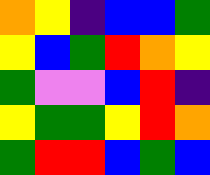[["orange", "yellow", "indigo", "blue", "blue", "green"], ["yellow", "blue", "green", "red", "orange", "yellow"], ["green", "violet", "violet", "blue", "red", "indigo"], ["yellow", "green", "green", "yellow", "red", "orange"], ["green", "red", "red", "blue", "green", "blue"]]